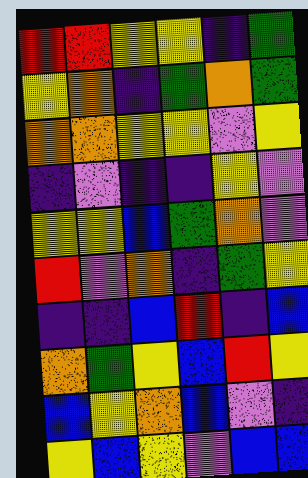[["red", "red", "yellow", "yellow", "indigo", "green"], ["yellow", "orange", "indigo", "green", "orange", "green"], ["orange", "orange", "yellow", "yellow", "violet", "yellow"], ["indigo", "violet", "indigo", "indigo", "yellow", "violet"], ["yellow", "yellow", "blue", "green", "orange", "violet"], ["red", "violet", "orange", "indigo", "green", "yellow"], ["indigo", "indigo", "blue", "red", "indigo", "blue"], ["orange", "green", "yellow", "blue", "red", "yellow"], ["blue", "yellow", "orange", "blue", "violet", "indigo"], ["yellow", "blue", "yellow", "violet", "blue", "blue"]]